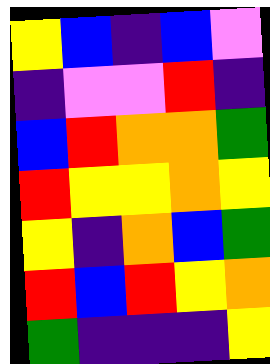[["yellow", "blue", "indigo", "blue", "violet"], ["indigo", "violet", "violet", "red", "indigo"], ["blue", "red", "orange", "orange", "green"], ["red", "yellow", "yellow", "orange", "yellow"], ["yellow", "indigo", "orange", "blue", "green"], ["red", "blue", "red", "yellow", "orange"], ["green", "indigo", "indigo", "indigo", "yellow"]]